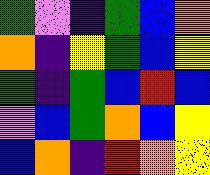[["green", "violet", "indigo", "green", "blue", "orange"], ["orange", "indigo", "yellow", "green", "blue", "yellow"], ["green", "indigo", "green", "blue", "red", "blue"], ["violet", "blue", "green", "orange", "blue", "yellow"], ["blue", "orange", "indigo", "red", "orange", "yellow"]]